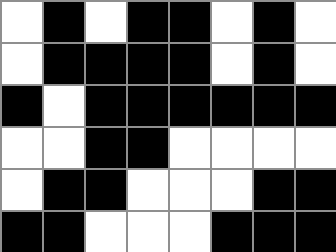[["white", "black", "white", "black", "black", "white", "black", "white"], ["white", "black", "black", "black", "black", "white", "black", "white"], ["black", "white", "black", "black", "black", "black", "black", "black"], ["white", "white", "black", "black", "white", "white", "white", "white"], ["white", "black", "black", "white", "white", "white", "black", "black"], ["black", "black", "white", "white", "white", "black", "black", "black"]]